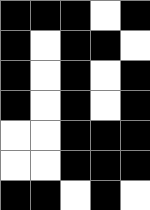[["black", "black", "black", "white", "black"], ["black", "white", "black", "black", "white"], ["black", "white", "black", "white", "black"], ["black", "white", "black", "white", "black"], ["white", "white", "black", "black", "black"], ["white", "white", "black", "black", "black"], ["black", "black", "white", "black", "white"]]